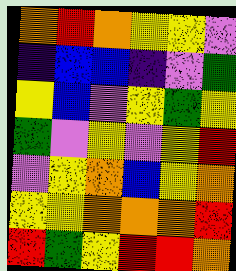[["orange", "red", "orange", "yellow", "yellow", "violet"], ["indigo", "blue", "blue", "indigo", "violet", "green"], ["yellow", "blue", "violet", "yellow", "green", "yellow"], ["green", "violet", "yellow", "violet", "yellow", "red"], ["violet", "yellow", "orange", "blue", "yellow", "orange"], ["yellow", "yellow", "orange", "orange", "orange", "red"], ["red", "green", "yellow", "red", "red", "orange"]]